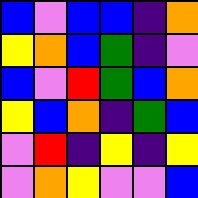[["blue", "violet", "blue", "blue", "indigo", "orange"], ["yellow", "orange", "blue", "green", "indigo", "violet"], ["blue", "violet", "red", "green", "blue", "orange"], ["yellow", "blue", "orange", "indigo", "green", "blue"], ["violet", "red", "indigo", "yellow", "indigo", "yellow"], ["violet", "orange", "yellow", "violet", "violet", "blue"]]